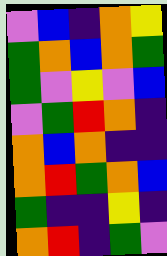[["violet", "blue", "indigo", "orange", "yellow"], ["green", "orange", "blue", "orange", "green"], ["green", "violet", "yellow", "violet", "blue"], ["violet", "green", "red", "orange", "indigo"], ["orange", "blue", "orange", "indigo", "indigo"], ["orange", "red", "green", "orange", "blue"], ["green", "indigo", "indigo", "yellow", "indigo"], ["orange", "red", "indigo", "green", "violet"]]